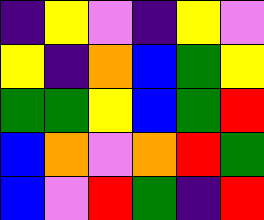[["indigo", "yellow", "violet", "indigo", "yellow", "violet"], ["yellow", "indigo", "orange", "blue", "green", "yellow"], ["green", "green", "yellow", "blue", "green", "red"], ["blue", "orange", "violet", "orange", "red", "green"], ["blue", "violet", "red", "green", "indigo", "red"]]